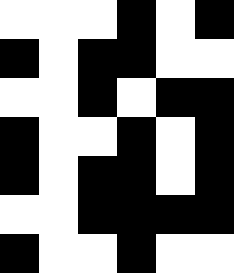[["white", "white", "white", "black", "white", "black"], ["black", "white", "black", "black", "white", "white"], ["white", "white", "black", "white", "black", "black"], ["black", "white", "white", "black", "white", "black"], ["black", "white", "black", "black", "white", "black"], ["white", "white", "black", "black", "black", "black"], ["black", "white", "white", "black", "white", "white"]]